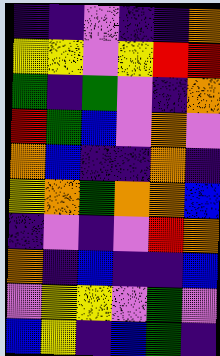[["indigo", "indigo", "violet", "indigo", "indigo", "orange"], ["yellow", "yellow", "violet", "yellow", "red", "red"], ["green", "indigo", "green", "violet", "indigo", "orange"], ["red", "green", "blue", "violet", "orange", "violet"], ["orange", "blue", "indigo", "indigo", "orange", "indigo"], ["yellow", "orange", "green", "orange", "orange", "blue"], ["indigo", "violet", "indigo", "violet", "red", "orange"], ["orange", "indigo", "blue", "indigo", "indigo", "blue"], ["violet", "yellow", "yellow", "violet", "green", "violet"], ["blue", "yellow", "indigo", "blue", "green", "indigo"]]